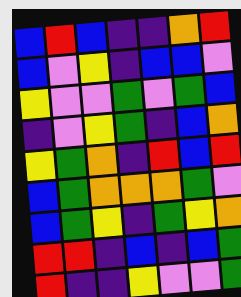[["blue", "red", "blue", "indigo", "indigo", "orange", "red"], ["blue", "violet", "yellow", "indigo", "blue", "blue", "violet"], ["yellow", "violet", "violet", "green", "violet", "green", "blue"], ["indigo", "violet", "yellow", "green", "indigo", "blue", "orange"], ["yellow", "green", "orange", "indigo", "red", "blue", "red"], ["blue", "green", "orange", "orange", "orange", "green", "violet"], ["blue", "green", "yellow", "indigo", "green", "yellow", "orange"], ["red", "red", "indigo", "blue", "indigo", "blue", "green"], ["red", "indigo", "indigo", "yellow", "violet", "violet", "green"]]